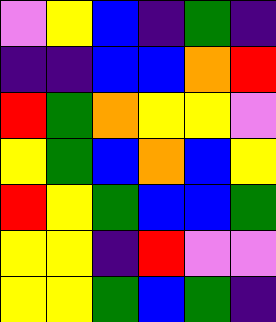[["violet", "yellow", "blue", "indigo", "green", "indigo"], ["indigo", "indigo", "blue", "blue", "orange", "red"], ["red", "green", "orange", "yellow", "yellow", "violet"], ["yellow", "green", "blue", "orange", "blue", "yellow"], ["red", "yellow", "green", "blue", "blue", "green"], ["yellow", "yellow", "indigo", "red", "violet", "violet"], ["yellow", "yellow", "green", "blue", "green", "indigo"]]